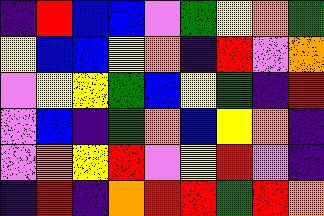[["indigo", "red", "blue", "blue", "violet", "green", "yellow", "orange", "green"], ["yellow", "blue", "blue", "yellow", "orange", "indigo", "red", "violet", "orange"], ["violet", "yellow", "yellow", "green", "blue", "yellow", "green", "indigo", "red"], ["violet", "blue", "indigo", "green", "orange", "blue", "yellow", "orange", "indigo"], ["violet", "orange", "yellow", "red", "violet", "yellow", "red", "violet", "indigo"], ["indigo", "red", "indigo", "orange", "red", "red", "green", "red", "orange"]]